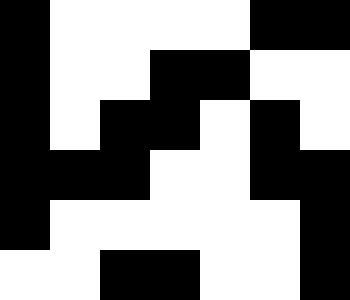[["black", "white", "white", "white", "white", "black", "black"], ["black", "white", "white", "black", "black", "white", "white"], ["black", "white", "black", "black", "white", "black", "white"], ["black", "black", "black", "white", "white", "black", "black"], ["black", "white", "white", "white", "white", "white", "black"], ["white", "white", "black", "black", "white", "white", "black"]]